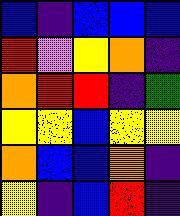[["blue", "indigo", "blue", "blue", "blue"], ["red", "violet", "yellow", "orange", "indigo"], ["orange", "red", "red", "indigo", "green"], ["yellow", "yellow", "blue", "yellow", "yellow"], ["orange", "blue", "blue", "orange", "indigo"], ["yellow", "indigo", "blue", "red", "indigo"]]